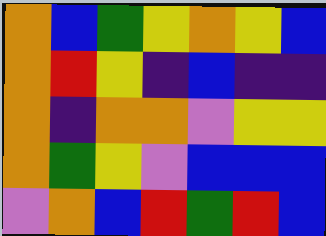[["orange", "blue", "green", "yellow", "orange", "yellow", "blue"], ["orange", "red", "yellow", "indigo", "blue", "indigo", "indigo"], ["orange", "indigo", "orange", "orange", "violet", "yellow", "yellow"], ["orange", "green", "yellow", "violet", "blue", "blue", "blue"], ["violet", "orange", "blue", "red", "green", "red", "blue"]]